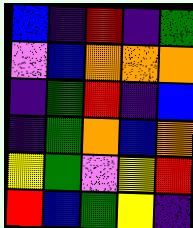[["blue", "indigo", "red", "indigo", "green"], ["violet", "blue", "orange", "orange", "orange"], ["indigo", "green", "red", "indigo", "blue"], ["indigo", "green", "orange", "blue", "orange"], ["yellow", "green", "violet", "yellow", "red"], ["red", "blue", "green", "yellow", "indigo"]]